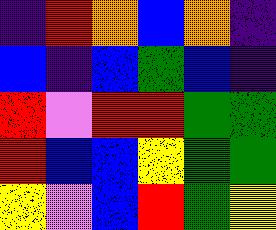[["indigo", "red", "orange", "blue", "orange", "indigo"], ["blue", "indigo", "blue", "green", "blue", "indigo"], ["red", "violet", "red", "red", "green", "green"], ["red", "blue", "blue", "yellow", "green", "green"], ["yellow", "violet", "blue", "red", "green", "yellow"]]